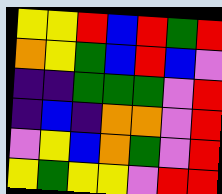[["yellow", "yellow", "red", "blue", "red", "green", "red"], ["orange", "yellow", "green", "blue", "red", "blue", "violet"], ["indigo", "indigo", "green", "green", "green", "violet", "red"], ["indigo", "blue", "indigo", "orange", "orange", "violet", "red"], ["violet", "yellow", "blue", "orange", "green", "violet", "red"], ["yellow", "green", "yellow", "yellow", "violet", "red", "red"]]